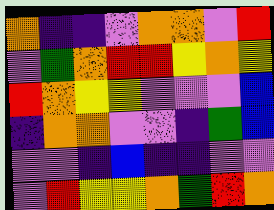[["orange", "indigo", "indigo", "violet", "orange", "orange", "violet", "red"], ["violet", "green", "orange", "red", "red", "yellow", "orange", "yellow"], ["red", "orange", "yellow", "yellow", "violet", "violet", "violet", "blue"], ["indigo", "orange", "orange", "violet", "violet", "indigo", "green", "blue"], ["violet", "violet", "indigo", "blue", "indigo", "indigo", "violet", "violet"], ["violet", "red", "yellow", "yellow", "orange", "green", "red", "orange"]]